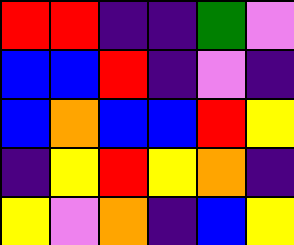[["red", "red", "indigo", "indigo", "green", "violet"], ["blue", "blue", "red", "indigo", "violet", "indigo"], ["blue", "orange", "blue", "blue", "red", "yellow"], ["indigo", "yellow", "red", "yellow", "orange", "indigo"], ["yellow", "violet", "orange", "indigo", "blue", "yellow"]]